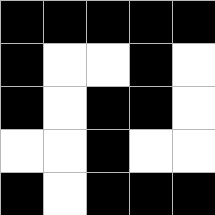[["black", "black", "black", "black", "black"], ["black", "white", "white", "black", "white"], ["black", "white", "black", "black", "white"], ["white", "white", "black", "white", "white"], ["black", "white", "black", "black", "black"]]